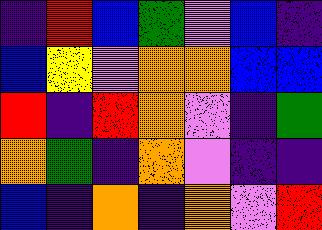[["indigo", "red", "blue", "green", "violet", "blue", "indigo"], ["blue", "yellow", "violet", "orange", "orange", "blue", "blue"], ["red", "indigo", "red", "orange", "violet", "indigo", "green"], ["orange", "green", "indigo", "orange", "violet", "indigo", "indigo"], ["blue", "indigo", "orange", "indigo", "orange", "violet", "red"]]